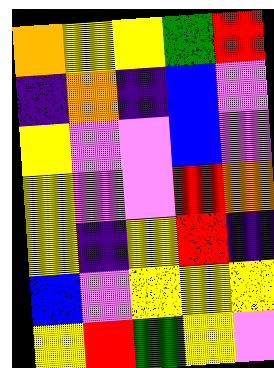[["orange", "yellow", "yellow", "green", "red"], ["indigo", "orange", "indigo", "blue", "violet"], ["yellow", "violet", "violet", "blue", "violet"], ["yellow", "violet", "violet", "red", "orange"], ["yellow", "indigo", "yellow", "red", "indigo"], ["blue", "violet", "yellow", "yellow", "yellow"], ["yellow", "red", "green", "yellow", "violet"]]